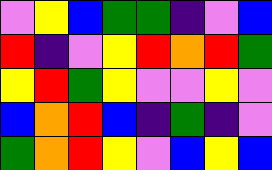[["violet", "yellow", "blue", "green", "green", "indigo", "violet", "blue"], ["red", "indigo", "violet", "yellow", "red", "orange", "red", "green"], ["yellow", "red", "green", "yellow", "violet", "violet", "yellow", "violet"], ["blue", "orange", "red", "blue", "indigo", "green", "indigo", "violet"], ["green", "orange", "red", "yellow", "violet", "blue", "yellow", "blue"]]